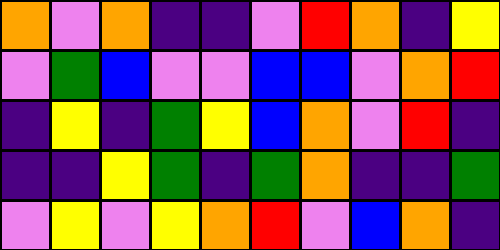[["orange", "violet", "orange", "indigo", "indigo", "violet", "red", "orange", "indigo", "yellow"], ["violet", "green", "blue", "violet", "violet", "blue", "blue", "violet", "orange", "red"], ["indigo", "yellow", "indigo", "green", "yellow", "blue", "orange", "violet", "red", "indigo"], ["indigo", "indigo", "yellow", "green", "indigo", "green", "orange", "indigo", "indigo", "green"], ["violet", "yellow", "violet", "yellow", "orange", "red", "violet", "blue", "orange", "indigo"]]